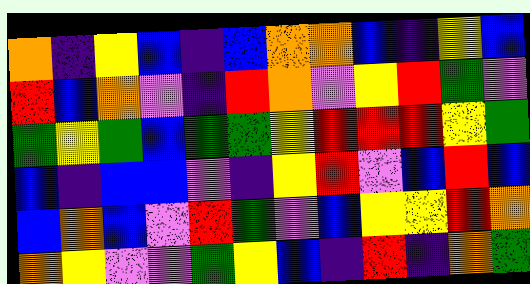[["orange", "indigo", "yellow", "blue", "indigo", "blue", "orange", "orange", "blue", "indigo", "yellow", "blue"], ["red", "blue", "orange", "violet", "indigo", "red", "orange", "violet", "yellow", "red", "green", "violet"], ["green", "yellow", "green", "blue", "green", "green", "yellow", "red", "red", "red", "yellow", "green"], ["blue", "indigo", "blue", "blue", "violet", "indigo", "yellow", "red", "violet", "blue", "red", "blue"], ["blue", "orange", "blue", "violet", "red", "green", "violet", "blue", "yellow", "yellow", "red", "orange"], ["orange", "yellow", "violet", "violet", "green", "yellow", "blue", "indigo", "red", "indigo", "orange", "green"]]